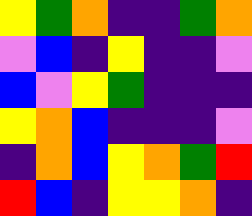[["yellow", "green", "orange", "indigo", "indigo", "green", "orange"], ["violet", "blue", "indigo", "yellow", "indigo", "indigo", "violet"], ["blue", "violet", "yellow", "green", "indigo", "indigo", "indigo"], ["yellow", "orange", "blue", "indigo", "indigo", "indigo", "violet"], ["indigo", "orange", "blue", "yellow", "orange", "green", "red"], ["red", "blue", "indigo", "yellow", "yellow", "orange", "indigo"]]